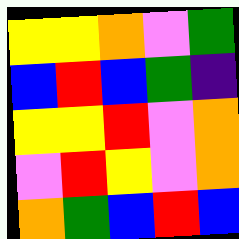[["yellow", "yellow", "orange", "violet", "green"], ["blue", "red", "blue", "green", "indigo"], ["yellow", "yellow", "red", "violet", "orange"], ["violet", "red", "yellow", "violet", "orange"], ["orange", "green", "blue", "red", "blue"]]